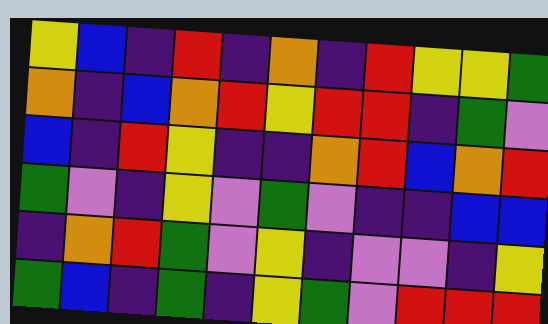[["yellow", "blue", "indigo", "red", "indigo", "orange", "indigo", "red", "yellow", "yellow", "green"], ["orange", "indigo", "blue", "orange", "red", "yellow", "red", "red", "indigo", "green", "violet"], ["blue", "indigo", "red", "yellow", "indigo", "indigo", "orange", "red", "blue", "orange", "red"], ["green", "violet", "indigo", "yellow", "violet", "green", "violet", "indigo", "indigo", "blue", "blue"], ["indigo", "orange", "red", "green", "violet", "yellow", "indigo", "violet", "violet", "indigo", "yellow"], ["green", "blue", "indigo", "green", "indigo", "yellow", "green", "violet", "red", "red", "red"]]